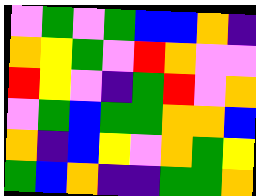[["violet", "green", "violet", "green", "blue", "blue", "orange", "indigo"], ["orange", "yellow", "green", "violet", "red", "orange", "violet", "violet"], ["red", "yellow", "violet", "indigo", "green", "red", "violet", "orange"], ["violet", "green", "blue", "green", "green", "orange", "orange", "blue"], ["orange", "indigo", "blue", "yellow", "violet", "orange", "green", "yellow"], ["green", "blue", "orange", "indigo", "indigo", "green", "green", "orange"]]